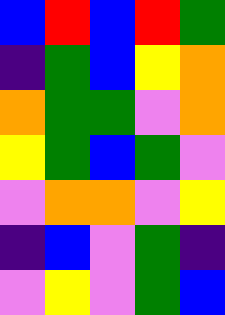[["blue", "red", "blue", "red", "green"], ["indigo", "green", "blue", "yellow", "orange"], ["orange", "green", "green", "violet", "orange"], ["yellow", "green", "blue", "green", "violet"], ["violet", "orange", "orange", "violet", "yellow"], ["indigo", "blue", "violet", "green", "indigo"], ["violet", "yellow", "violet", "green", "blue"]]